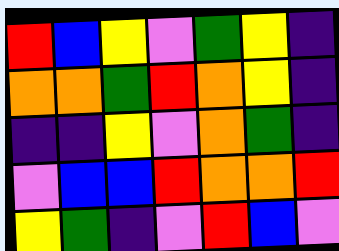[["red", "blue", "yellow", "violet", "green", "yellow", "indigo"], ["orange", "orange", "green", "red", "orange", "yellow", "indigo"], ["indigo", "indigo", "yellow", "violet", "orange", "green", "indigo"], ["violet", "blue", "blue", "red", "orange", "orange", "red"], ["yellow", "green", "indigo", "violet", "red", "blue", "violet"]]